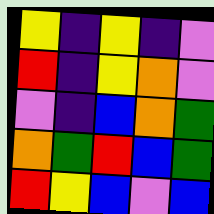[["yellow", "indigo", "yellow", "indigo", "violet"], ["red", "indigo", "yellow", "orange", "violet"], ["violet", "indigo", "blue", "orange", "green"], ["orange", "green", "red", "blue", "green"], ["red", "yellow", "blue", "violet", "blue"]]